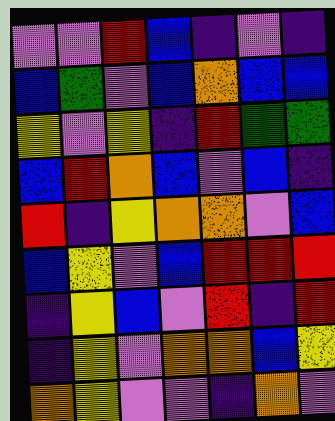[["violet", "violet", "red", "blue", "indigo", "violet", "indigo"], ["blue", "green", "violet", "blue", "orange", "blue", "blue"], ["yellow", "violet", "yellow", "indigo", "red", "green", "green"], ["blue", "red", "orange", "blue", "violet", "blue", "indigo"], ["red", "indigo", "yellow", "orange", "orange", "violet", "blue"], ["blue", "yellow", "violet", "blue", "red", "red", "red"], ["indigo", "yellow", "blue", "violet", "red", "indigo", "red"], ["indigo", "yellow", "violet", "orange", "orange", "blue", "yellow"], ["orange", "yellow", "violet", "violet", "indigo", "orange", "violet"]]